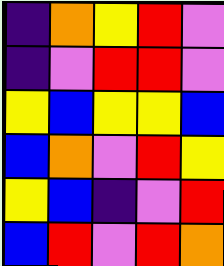[["indigo", "orange", "yellow", "red", "violet"], ["indigo", "violet", "red", "red", "violet"], ["yellow", "blue", "yellow", "yellow", "blue"], ["blue", "orange", "violet", "red", "yellow"], ["yellow", "blue", "indigo", "violet", "red"], ["blue", "red", "violet", "red", "orange"]]